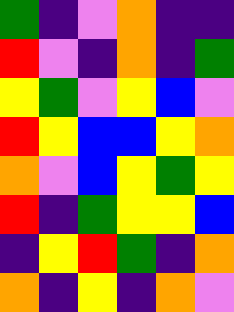[["green", "indigo", "violet", "orange", "indigo", "indigo"], ["red", "violet", "indigo", "orange", "indigo", "green"], ["yellow", "green", "violet", "yellow", "blue", "violet"], ["red", "yellow", "blue", "blue", "yellow", "orange"], ["orange", "violet", "blue", "yellow", "green", "yellow"], ["red", "indigo", "green", "yellow", "yellow", "blue"], ["indigo", "yellow", "red", "green", "indigo", "orange"], ["orange", "indigo", "yellow", "indigo", "orange", "violet"]]